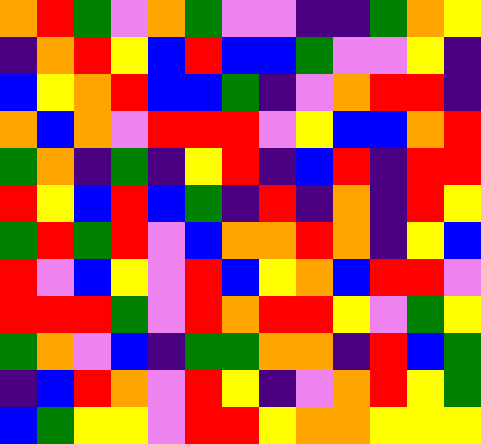[["orange", "red", "green", "violet", "orange", "green", "violet", "violet", "indigo", "indigo", "green", "orange", "yellow"], ["indigo", "orange", "red", "yellow", "blue", "red", "blue", "blue", "green", "violet", "violet", "yellow", "indigo"], ["blue", "yellow", "orange", "red", "blue", "blue", "green", "indigo", "violet", "orange", "red", "red", "indigo"], ["orange", "blue", "orange", "violet", "red", "red", "red", "violet", "yellow", "blue", "blue", "orange", "red"], ["green", "orange", "indigo", "green", "indigo", "yellow", "red", "indigo", "blue", "red", "indigo", "red", "red"], ["red", "yellow", "blue", "red", "blue", "green", "indigo", "red", "indigo", "orange", "indigo", "red", "yellow"], ["green", "red", "green", "red", "violet", "blue", "orange", "orange", "red", "orange", "indigo", "yellow", "blue"], ["red", "violet", "blue", "yellow", "violet", "red", "blue", "yellow", "orange", "blue", "red", "red", "violet"], ["red", "red", "red", "green", "violet", "red", "orange", "red", "red", "yellow", "violet", "green", "yellow"], ["green", "orange", "violet", "blue", "indigo", "green", "green", "orange", "orange", "indigo", "red", "blue", "green"], ["indigo", "blue", "red", "orange", "violet", "red", "yellow", "indigo", "violet", "orange", "red", "yellow", "green"], ["blue", "green", "yellow", "yellow", "violet", "red", "red", "yellow", "orange", "orange", "yellow", "yellow", "yellow"]]